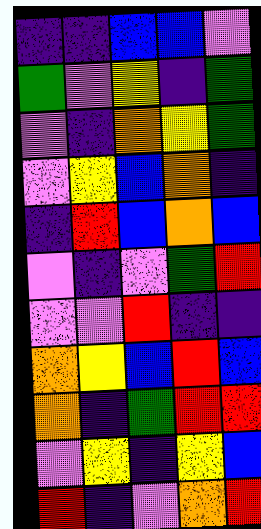[["indigo", "indigo", "blue", "blue", "violet"], ["green", "violet", "yellow", "indigo", "green"], ["violet", "indigo", "orange", "yellow", "green"], ["violet", "yellow", "blue", "orange", "indigo"], ["indigo", "red", "blue", "orange", "blue"], ["violet", "indigo", "violet", "green", "red"], ["violet", "violet", "red", "indigo", "indigo"], ["orange", "yellow", "blue", "red", "blue"], ["orange", "indigo", "green", "red", "red"], ["violet", "yellow", "indigo", "yellow", "blue"], ["red", "indigo", "violet", "orange", "red"]]